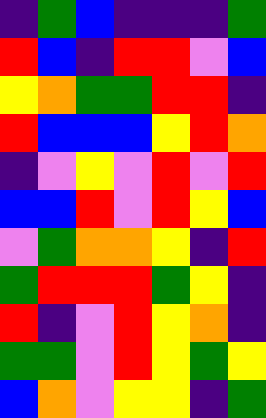[["indigo", "green", "blue", "indigo", "indigo", "indigo", "green"], ["red", "blue", "indigo", "red", "red", "violet", "blue"], ["yellow", "orange", "green", "green", "red", "red", "indigo"], ["red", "blue", "blue", "blue", "yellow", "red", "orange"], ["indigo", "violet", "yellow", "violet", "red", "violet", "red"], ["blue", "blue", "red", "violet", "red", "yellow", "blue"], ["violet", "green", "orange", "orange", "yellow", "indigo", "red"], ["green", "red", "red", "red", "green", "yellow", "indigo"], ["red", "indigo", "violet", "red", "yellow", "orange", "indigo"], ["green", "green", "violet", "red", "yellow", "green", "yellow"], ["blue", "orange", "violet", "yellow", "yellow", "indigo", "green"]]